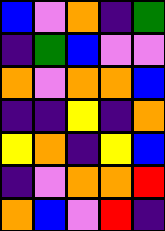[["blue", "violet", "orange", "indigo", "green"], ["indigo", "green", "blue", "violet", "violet"], ["orange", "violet", "orange", "orange", "blue"], ["indigo", "indigo", "yellow", "indigo", "orange"], ["yellow", "orange", "indigo", "yellow", "blue"], ["indigo", "violet", "orange", "orange", "red"], ["orange", "blue", "violet", "red", "indigo"]]